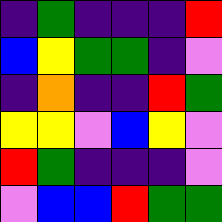[["indigo", "green", "indigo", "indigo", "indigo", "red"], ["blue", "yellow", "green", "green", "indigo", "violet"], ["indigo", "orange", "indigo", "indigo", "red", "green"], ["yellow", "yellow", "violet", "blue", "yellow", "violet"], ["red", "green", "indigo", "indigo", "indigo", "violet"], ["violet", "blue", "blue", "red", "green", "green"]]